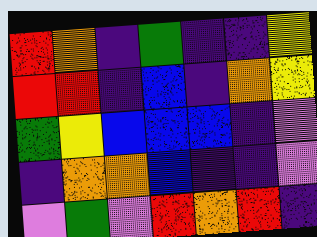[["red", "orange", "indigo", "green", "indigo", "indigo", "yellow"], ["red", "red", "indigo", "blue", "indigo", "orange", "yellow"], ["green", "yellow", "blue", "blue", "blue", "indigo", "violet"], ["indigo", "orange", "orange", "blue", "indigo", "indigo", "violet"], ["violet", "green", "violet", "red", "orange", "red", "indigo"]]